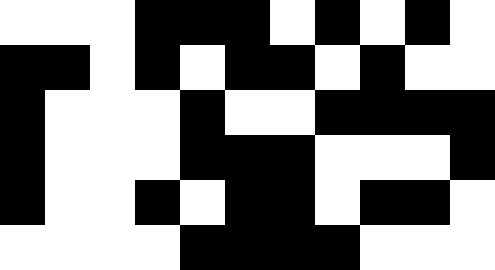[["white", "white", "white", "black", "black", "black", "white", "black", "white", "black", "white"], ["black", "black", "white", "black", "white", "black", "black", "white", "black", "white", "white"], ["black", "white", "white", "white", "black", "white", "white", "black", "black", "black", "black"], ["black", "white", "white", "white", "black", "black", "black", "white", "white", "white", "black"], ["black", "white", "white", "black", "white", "black", "black", "white", "black", "black", "white"], ["white", "white", "white", "white", "black", "black", "black", "black", "white", "white", "white"]]